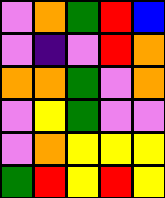[["violet", "orange", "green", "red", "blue"], ["violet", "indigo", "violet", "red", "orange"], ["orange", "orange", "green", "violet", "orange"], ["violet", "yellow", "green", "violet", "violet"], ["violet", "orange", "yellow", "yellow", "yellow"], ["green", "red", "yellow", "red", "yellow"]]